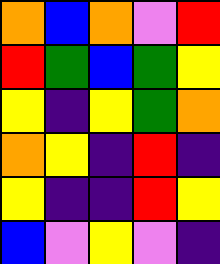[["orange", "blue", "orange", "violet", "red"], ["red", "green", "blue", "green", "yellow"], ["yellow", "indigo", "yellow", "green", "orange"], ["orange", "yellow", "indigo", "red", "indigo"], ["yellow", "indigo", "indigo", "red", "yellow"], ["blue", "violet", "yellow", "violet", "indigo"]]